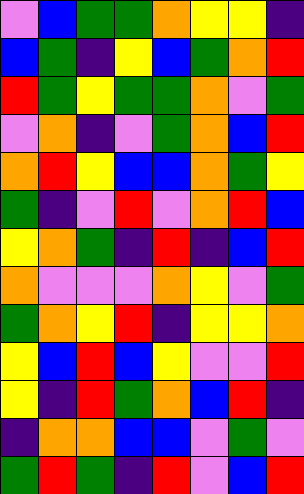[["violet", "blue", "green", "green", "orange", "yellow", "yellow", "indigo"], ["blue", "green", "indigo", "yellow", "blue", "green", "orange", "red"], ["red", "green", "yellow", "green", "green", "orange", "violet", "green"], ["violet", "orange", "indigo", "violet", "green", "orange", "blue", "red"], ["orange", "red", "yellow", "blue", "blue", "orange", "green", "yellow"], ["green", "indigo", "violet", "red", "violet", "orange", "red", "blue"], ["yellow", "orange", "green", "indigo", "red", "indigo", "blue", "red"], ["orange", "violet", "violet", "violet", "orange", "yellow", "violet", "green"], ["green", "orange", "yellow", "red", "indigo", "yellow", "yellow", "orange"], ["yellow", "blue", "red", "blue", "yellow", "violet", "violet", "red"], ["yellow", "indigo", "red", "green", "orange", "blue", "red", "indigo"], ["indigo", "orange", "orange", "blue", "blue", "violet", "green", "violet"], ["green", "red", "green", "indigo", "red", "violet", "blue", "red"]]